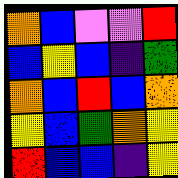[["orange", "blue", "violet", "violet", "red"], ["blue", "yellow", "blue", "indigo", "green"], ["orange", "blue", "red", "blue", "orange"], ["yellow", "blue", "green", "orange", "yellow"], ["red", "blue", "blue", "indigo", "yellow"]]